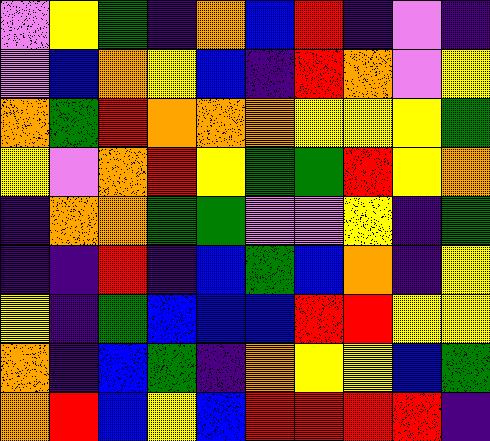[["violet", "yellow", "green", "indigo", "orange", "blue", "red", "indigo", "violet", "indigo"], ["violet", "blue", "orange", "yellow", "blue", "indigo", "red", "orange", "violet", "yellow"], ["orange", "green", "red", "orange", "orange", "orange", "yellow", "yellow", "yellow", "green"], ["yellow", "violet", "orange", "red", "yellow", "green", "green", "red", "yellow", "orange"], ["indigo", "orange", "orange", "green", "green", "violet", "violet", "yellow", "indigo", "green"], ["indigo", "indigo", "red", "indigo", "blue", "green", "blue", "orange", "indigo", "yellow"], ["yellow", "indigo", "green", "blue", "blue", "blue", "red", "red", "yellow", "yellow"], ["orange", "indigo", "blue", "green", "indigo", "orange", "yellow", "yellow", "blue", "green"], ["orange", "red", "blue", "yellow", "blue", "red", "red", "red", "red", "indigo"]]